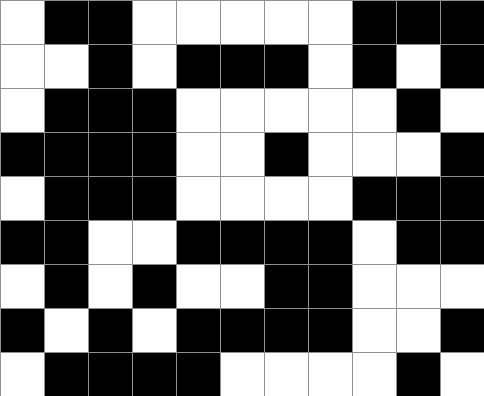[["white", "black", "black", "white", "white", "white", "white", "white", "black", "black", "black"], ["white", "white", "black", "white", "black", "black", "black", "white", "black", "white", "black"], ["white", "black", "black", "black", "white", "white", "white", "white", "white", "black", "white"], ["black", "black", "black", "black", "white", "white", "black", "white", "white", "white", "black"], ["white", "black", "black", "black", "white", "white", "white", "white", "black", "black", "black"], ["black", "black", "white", "white", "black", "black", "black", "black", "white", "black", "black"], ["white", "black", "white", "black", "white", "white", "black", "black", "white", "white", "white"], ["black", "white", "black", "white", "black", "black", "black", "black", "white", "white", "black"], ["white", "black", "black", "black", "black", "white", "white", "white", "white", "black", "white"]]